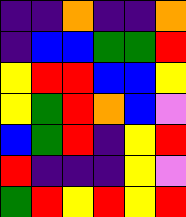[["indigo", "indigo", "orange", "indigo", "indigo", "orange"], ["indigo", "blue", "blue", "green", "green", "red"], ["yellow", "red", "red", "blue", "blue", "yellow"], ["yellow", "green", "red", "orange", "blue", "violet"], ["blue", "green", "red", "indigo", "yellow", "red"], ["red", "indigo", "indigo", "indigo", "yellow", "violet"], ["green", "red", "yellow", "red", "yellow", "red"]]